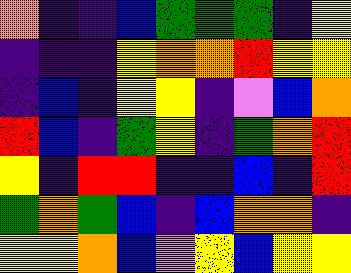[["orange", "indigo", "indigo", "blue", "green", "green", "green", "indigo", "yellow"], ["indigo", "indigo", "indigo", "yellow", "orange", "orange", "red", "yellow", "yellow"], ["indigo", "blue", "indigo", "yellow", "yellow", "indigo", "violet", "blue", "orange"], ["red", "blue", "indigo", "green", "yellow", "indigo", "green", "orange", "red"], ["yellow", "indigo", "red", "red", "indigo", "indigo", "blue", "indigo", "red"], ["green", "orange", "green", "blue", "indigo", "blue", "orange", "orange", "indigo"], ["yellow", "yellow", "orange", "blue", "violet", "yellow", "blue", "yellow", "yellow"]]